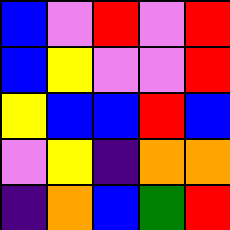[["blue", "violet", "red", "violet", "red"], ["blue", "yellow", "violet", "violet", "red"], ["yellow", "blue", "blue", "red", "blue"], ["violet", "yellow", "indigo", "orange", "orange"], ["indigo", "orange", "blue", "green", "red"]]